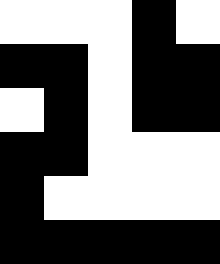[["white", "white", "white", "black", "white"], ["black", "black", "white", "black", "black"], ["white", "black", "white", "black", "black"], ["black", "black", "white", "white", "white"], ["black", "white", "white", "white", "white"], ["black", "black", "black", "black", "black"]]